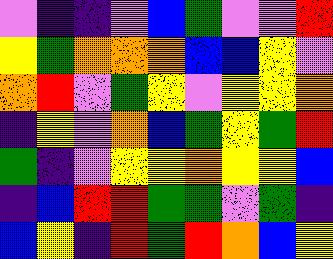[["violet", "indigo", "indigo", "violet", "blue", "green", "violet", "violet", "red"], ["yellow", "green", "orange", "orange", "orange", "blue", "blue", "yellow", "violet"], ["orange", "red", "violet", "green", "yellow", "violet", "yellow", "yellow", "orange"], ["indigo", "yellow", "violet", "orange", "blue", "green", "yellow", "green", "red"], ["green", "indigo", "violet", "yellow", "yellow", "orange", "yellow", "yellow", "blue"], ["indigo", "blue", "red", "red", "green", "green", "violet", "green", "indigo"], ["blue", "yellow", "indigo", "red", "green", "red", "orange", "blue", "yellow"]]